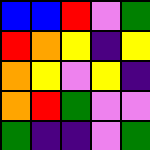[["blue", "blue", "red", "violet", "green"], ["red", "orange", "yellow", "indigo", "yellow"], ["orange", "yellow", "violet", "yellow", "indigo"], ["orange", "red", "green", "violet", "violet"], ["green", "indigo", "indigo", "violet", "green"]]